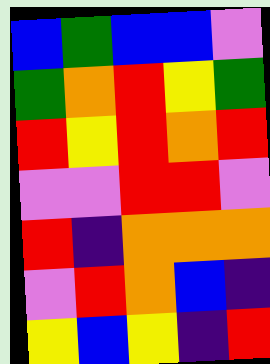[["blue", "green", "blue", "blue", "violet"], ["green", "orange", "red", "yellow", "green"], ["red", "yellow", "red", "orange", "red"], ["violet", "violet", "red", "red", "violet"], ["red", "indigo", "orange", "orange", "orange"], ["violet", "red", "orange", "blue", "indigo"], ["yellow", "blue", "yellow", "indigo", "red"]]